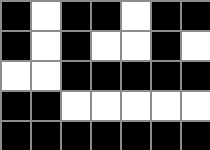[["black", "white", "black", "black", "white", "black", "black"], ["black", "white", "black", "white", "white", "black", "white"], ["white", "white", "black", "black", "black", "black", "black"], ["black", "black", "white", "white", "white", "white", "white"], ["black", "black", "black", "black", "black", "black", "black"]]